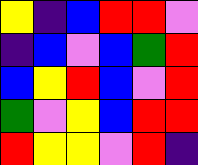[["yellow", "indigo", "blue", "red", "red", "violet"], ["indigo", "blue", "violet", "blue", "green", "red"], ["blue", "yellow", "red", "blue", "violet", "red"], ["green", "violet", "yellow", "blue", "red", "red"], ["red", "yellow", "yellow", "violet", "red", "indigo"]]